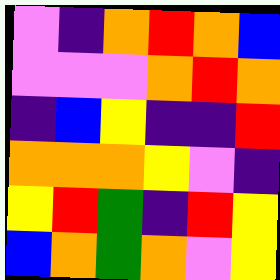[["violet", "indigo", "orange", "red", "orange", "blue"], ["violet", "violet", "violet", "orange", "red", "orange"], ["indigo", "blue", "yellow", "indigo", "indigo", "red"], ["orange", "orange", "orange", "yellow", "violet", "indigo"], ["yellow", "red", "green", "indigo", "red", "yellow"], ["blue", "orange", "green", "orange", "violet", "yellow"]]